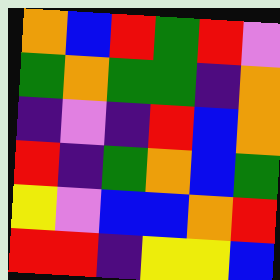[["orange", "blue", "red", "green", "red", "violet"], ["green", "orange", "green", "green", "indigo", "orange"], ["indigo", "violet", "indigo", "red", "blue", "orange"], ["red", "indigo", "green", "orange", "blue", "green"], ["yellow", "violet", "blue", "blue", "orange", "red"], ["red", "red", "indigo", "yellow", "yellow", "blue"]]